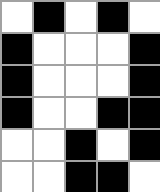[["white", "black", "white", "black", "white"], ["black", "white", "white", "white", "black"], ["black", "white", "white", "white", "black"], ["black", "white", "white", "black", "black"], ["white", "white", "black", "white", "black"], ["white", "white", "black", "black", "white"]]